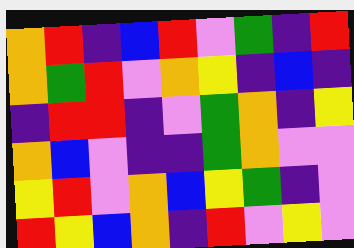[["orange", "red", "indigo", "blue", "red", "violet", "green", "indigo", "red"], ["orange", "green", "red", "violet", "orange", "yellow", "indigo", "blue", "indigo"], ["indigo", "red", "red", "indigo", "violet", "green", "orange", "indigo", "yellow"], ["orange", "blue", "violet", "indigo", "indigo", "green", "orange", "violet", "violet"], ["yellow", "red", "violet", "orange", "blue", "yellow", "green", "indigo", "violet"], ["red", "yellow", "blue", "orange", "indigo", "red", "violet", "yellow", "violet"]]